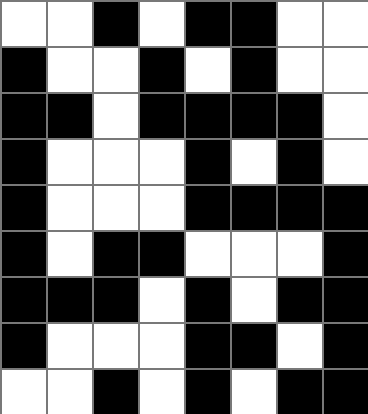[["white", "white", "black", "white", "black", "black", "white", "white"], ["black", "white", "white", "black", "white", "black", "white", "white"], ["black", "black", "white", "black", "black", "black", "black", "white"], ["black", "white", "white", "white", "black", "white", "black", "white"], ["black", "white", "white", "white", "black", "black", "black", "black"], ["black", "white", "black", "black", "white", "white", "white", "black"], ["black", "black", "black", "white", "black", "white", "black", "black"], ["black", "white", "white", "white", "black", "black", "white", "black"], ["white", "white", "black", "white", "black", "white", "black", "black"]]